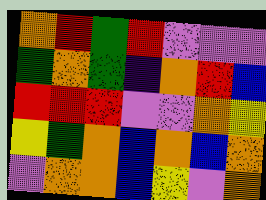[["orange", "red", "green", "red", "violet", "violet", "violet"], ["green", "orange", "green", "indigo", "orange", "red", "blue"], ["red", "red", "red", "violet", "violet", "orange", "yellow"], ["yellow", "green", "orange", "blue", "orange", "blue", "orange"], ["violet", "orange", "orange", "blue", "yellow", "violet", "orange"]]